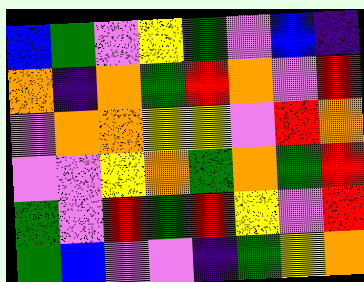[["blue", "green", "violet", "yellow", "green", "violet", "blue", "indigo"], ["orange", "indigo", "orange", "green", "red", "orange", "violet", "red"], ["violet", "orange", "orange", "yellow", "yellow", "violet", "red", "orange"], ["violet", "violet", "yellow", "orange", "green", "orange", "green", "red"], ["green", "violet", "red", "green", "red", "yellow", "violet", "red"], ["green", "blue", "violet", "violet", "indigo", "green", "yellow", "orange"]]